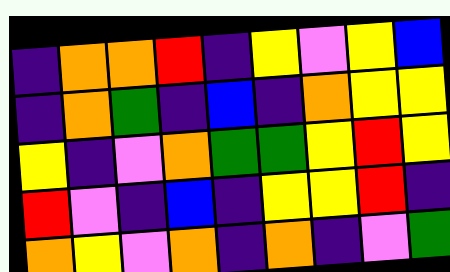[["indigo", "orange", "orange", "red", "indigo", "yellow", "violet", "yellow", "blue"], ["indigo", "orange", "green", "indigo", "blue", "indigo", "orange", "yellow", "yellow"], ["yellow", "indigo", "violet", "orange", "green", "green", "yellow", "red", "yellow"], ["red", "violet", "indigo", "blue", "indigo", "yellow", "yellow", "red", "indigo"], ["orange", "yellow", "violet", "orange", "indigo", "orange", "indigo", "violet", "green"]]